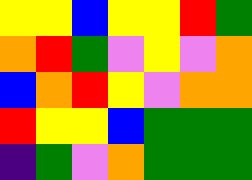[["yellow", "yellow", "blue", "yellow", "yellow", "red", "green"], ["orange", "red", "green", "violet", "yellow", "violet", "orange"], ["blue", "orange", "red", "yellow", "violet", "orange", "orange"], ["red", "yellow", "yellow", "blue", "green", "green", "green"], ["indigo", "green", "violet", "orange", "green", "green", "green"]]